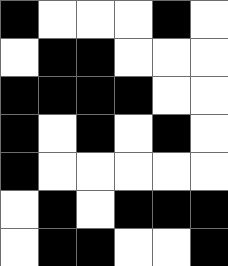[["black", "white", "white", "white", "black", "white"], ["white", "black", "black", "white", "white", "white"], ["black", "black", "black", "black", "white", "white"], ["black", "white", "black", "white", "black", "white"], ["black", "white", "white", "white", "white", "white"], ["white", "black", "white", "black", "black", "black"], ["white", "black", "black", "white", "white", "black"]]